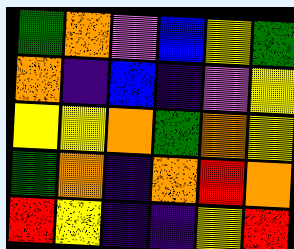[["green", "orange", "violet", "blue", "yellow", "green"], ["orange", "indigo", "blue", "indigo", "violet", "yellow"], ["yellow", "yellow", "orange", "green", "orange", "yellow"], ["green", "orange", "indigo", "orange", "red", "orange"], ["red", "yellow", "indigo", "indigo", "yellow", "red"]]